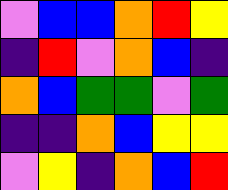[["violet", "blue", "blue", "orange", "red", "yellow"], ["indigo", "red", "violet", "orange", "blue", "indigo"], ["orange", "blue", "green", "green", "violet", "green"], ["indigo", "indigo", "orange", "blue", "yellow", "yellow"], ["violet", "yellow", "indigo", "orange", "blue", "red"]]